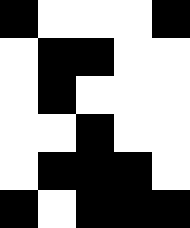[["black", "white", "white", "white", "black"], ["white", "black", "black", "white", "white"], ["white", "black", "white", "white", "white"], ["white", "white", "black", "white", "white"], ["white", "black", "black", "black", "white"], ["black", "white", "black", "black", "black"]]